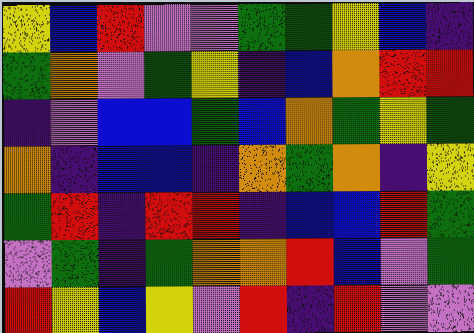[["yellow", "blue", "red", "violet", "violet", "green", "green", "yellow", "blue", "indigo"], ["green", "orange", "violet", "green", "yellow", "indigo", "blue", "orange", "red", "red"], ["indigo", "violet", "blue", "blue", "green", "blue", "orange", "green", "yellow", "green"], ["orange", "indigo", "blue", "blue", "indigo", "orange", "green", "orange", "indigo", "yellow"], ["green", "red", "indigo", "red", "red", "indigo", "blue", "blue", "red", "green"], ["violet", "green", "indigo", "green", "orange", "orange", "red", "blue", "violet", "green"], ["red", "yellow", "blue", "yellow", "violet", "red", "indigo", "red", "violet", "violet"]]